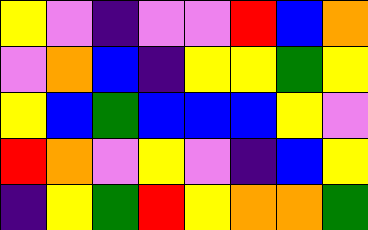[["yellow", "violet", "indigo", "violet", "violet", "red", "blue", "orange"], ["violet", "orange", "blue", "indigo", "yellow", "yellow", "green", "yellow"], ["yellow", "blue", "green", "blue", "blue", "blue", "yellow", "violet"], ["red", "orange", "violet", "yellow", "violet", "indigo", "blue", "yellow"], ["indigo", "yellow", "green", "red", "yellow", "orange", "orange", "green"]]